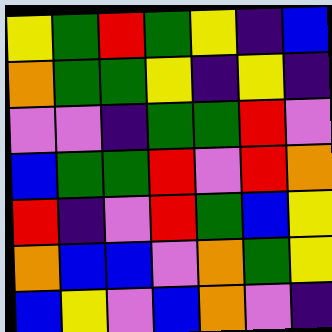[["yellow", "green", "red", "green", "yellow", "indigo", "blue"], ["orange", "green", "green", "yellow", "indigo", "yellow", "indigo"], ["violet", "violet", "indigo", "green", "green", "red", "violet"], ["blue", "green", "green", "red", "violet", "red", "orange"], ["red", "indigo", "violet", "red", "green", "blue", "yellow"], ["orange", "blue", "blue", "violet", "orange", "green", "yellow"], ["blue", "yellow", "violet", "blue", "orange", "violet", "indigo"]]